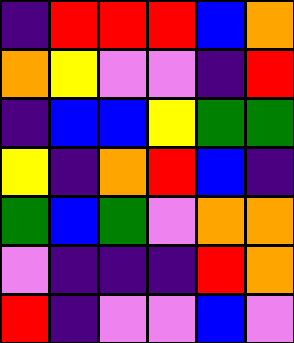[["indigo", "red", "red", "red", "blue", "orange"], ["orange", "yellow", "violet", "violet", "indigo", "red"], ["indigo", "blue", "blue", "yellow", "green", "green"], ["yellow", "indigo", "orange", "red", "blue", "indigo"], ["green", "blue", "green", "violet", "orange", "orange"], ["violet", "indigo", "indigo", "indigo", "red", "orange"], ["red", "indigo", "violet", "violet", "blue", "violet"]]